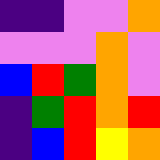[["indigo", "indigo", "violet", "violet", "orange"], ["violet", "violet", "violet", "orange", "violet"], ["blue", "red", "green", "orange", "violet"], ["indigo", "green", "red", "orange", "red"], ["indigo", "blue", "red", "yellow", "orange"]]